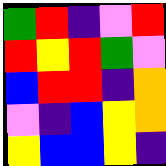[["green", "red", "indigo", "violet", "red"], ["red", "yellow", "red", "green", "violet"], ["blue", "red", "red", "indigo", "orange"], ["violet", "indigo", "blue", "yellow", "orange"], ["yellow", "blue", "blue", "yellow", "indigo"]]